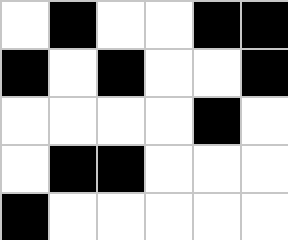[["white", "black", "white", "white", "black", "black"], ["black", "white", "black", "white", "white", "black"], ["white", "white", "white", "white", "black", "white"], ["white", "black", "black", "white", "white", "white"], ["black", "white", "white", "white", "white", "white"]]